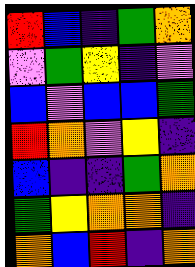[["red", "blue", "indigo", "green", "orange"], ["violet", "green", "yellow", "indigo", "violet"], ["blue", "violet", "blue", "blue", "green"], ["red", "orange", "violet", "yellow", "indigo"], ["blue", "indigo", "indigo", "green", "orange"], ["green", "yellow", "orange", "orange", "indigo"], ["orange", "blue", "red", "indigo", "orange"]]